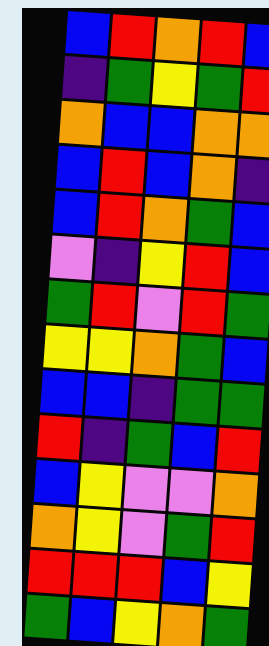[["blue", "red", "orange", "red", "blue"], ["indigo", "green", "yellow", "green", "red"], ["orange", "blue", "blue", "orange", "orange"], ["blue", "red", "blue", "orange", "indigo"], ["blue", "red", "orange", "green", "blue"], ["violet", "indigo", "yellow", "red", "blue"], ["green", "red", "violet", "red", "green"], ["yellow", "yellow", "orange", "green", "blue"], ["blue", "blue", "indigo", "green", "green"], ["red", "indigo", "green", "blue", "red"], ["blue", "yellow", "violet", "violet", "orange"], ["orange", "yellow", "violet", "green", "red"], ["red", "red", "red", "blue", "yellow"], ["green", "blue", "yellow", "orange", "green"]]